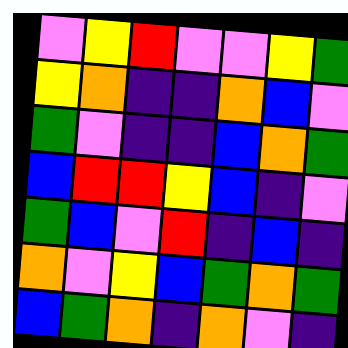[["violet", "yellow", "red", "violet", "violet", "yellow", "green"], ["yellow", "orange", "indigo", "indigo", "orange", "blue", "violet"], ["green", "violet", "indigo", "indigo", "blue", "orange", "green"], ["blue", "red", "red", "yellow", "blue", "indigo", "violet"], ["green", "blue", "violet", "red", "indigo", "blue", "indigo"], ["orange", "violet", "yellow", "blue", "green", "orange", "green"], ["blue", "green", "orange", "indigo", "orange", "violet", "indigo"]]